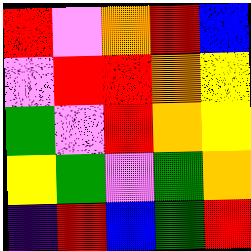[["red", "violet", "orange", "red", "blue"], ["violet", "red", "red", "orange", "yellow"], ["green", "violet", "red", "orange", "yellow"], ["yellow", "green", "violet", "green", "orange"], ["indigo", "red", "blue", "green", "red"]]